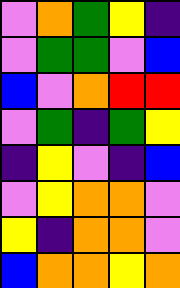[["violet", "orange", "green", "yellow", "indigo"], ["violet", "green", "green", "violet", "blue"], ["blue", "violet", "orange", "red", "red"], ["violet", "green", "indigo", "green", "yellow"], ["indigo", "yellow", "violet", "indigo", "blue"], ["violet", "yellow", "orange", "orange", "violet"], ["yellow", "indigo", "orange", "orange", "violet"], ["blue", "orange", "orange", "yellow", "orange"]]